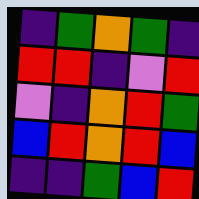[["indigo", "green", "orange", "green", "indigo"], ["red", "red", "indigo", "violet", "red"], ["violet", "indigo", "orange", "red", "green"], ["blue", "red", "orange", "red", "blue"], ["indigo", "indigo", "green", "blue", "red"]]